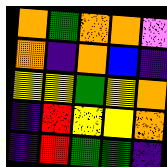[["orange", "green", "orange", "orange", "violet"], ["orange", "indigo", "orange", "blue", "indigo"], ["yellow", "yellow", "green", "yellow", "orange"], ["indigo", "red", "yellow", "yellow", "orange"], ["indigo", "red", "green", "green", "indigo"]]